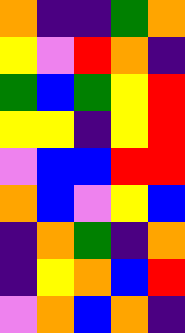[["orange", "indigo", "indigo", "green", "orange"], ["yellow", "violet", "red", "orange", "indigo"], ["green", "blue", "green", "yellow", "red"], ["yellow", "yellow", "indigo", "yellow", "red"], ["violet", "blue", "blue", "red", "red"], ["orange", "blue", "violet", "yellow", "blue"], ["indigo", "orange", "green", "indigo", "orange"], ["indigo", "yellow", "orange", "blue", "red"], ["violet", "orange", "blue", "orange", "indigo"]]